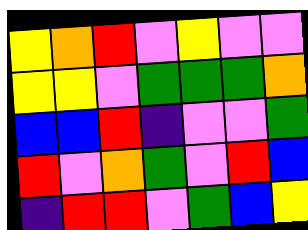[["yellow", "orange", "red", "violet", "yellow", "violet", "violet"], ["yellow", "yellow", "violet", "green", "green", "green", "orange"], ["blue", "blue", "red", "indigo", "violet", "violet", "green"], ["red", "violet", "orange", "green", "violet", "red", "blue"], ["indigo", "red", "red", "violet", "green", "blue", "yellow"]]